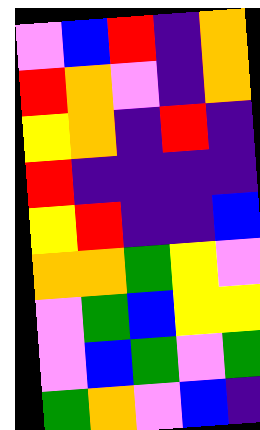[["violet", "blue", "red", "indigo", "orange"], ["red", "orange", "violet", "indigo", "orange"], ["yellow", "orange", "indigo", "red", "indigo"], ["red", "indigo", "indigo", "indigo", "indigo"], ["yellow", "red", "indigo", "indigo", "blue"], ["orange", "orange", "green", "yellow", "violet"], ["violet", "green", "blue", "yellow", "yellow"], ["violet", "blue", "green", "violet", "green"], ["green", "orange", "violet", "blue", "indigo"]]